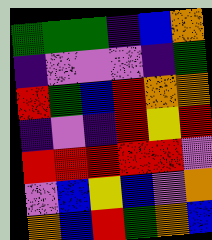[["green", "green", "green", "indigo", "blue", "orange"], ["indigo", "violet", "violet", "violet", "indigo", "green"], ["red", "green", "blue", "red", "orange", "orange"], ["indigo", "violet", "indigo", "red", "yellow", "red"], ["red", "red", "red", "red", "red", "violet"], ["violet", "blue", "yellow", "blue", "violet", "orange"], ["orange", "blue", "red", "green", "orange", "blue"]]